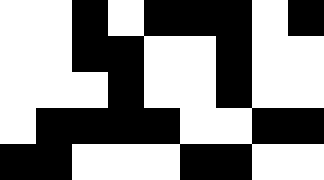[["white", "white", "black", "white", "black", "black", "black", "white", "black"], ["white", "white", "black", "black", "white", "white", "black", "white", "white"], ["white", "white", "white", "black", "white", "white", "black", "white", "white"], ["white", "black", "black", "black", "black", "white", "white", "black", "black"], ["black", "black", "white", "white", "white", "black", "black", "white", "white"]]